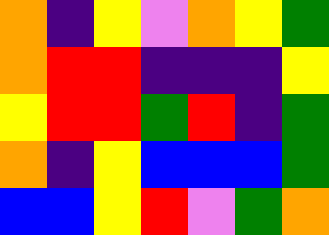[["orange", "indigo", "yellow", "violet", "orange", "yellow", "green"], ["orange", "red", "red", "indigo", "indigo", "indigo", "yellow"], ["yellow", "red", "red", "green", "red", "indigo", "green"], ["orange", "indigo", "yellow", "blue", "blue", "blue", "green"], ["blue", "blue", "yellow", "red", "violet", "green", "orange"]]